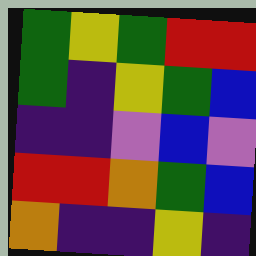[["green", "yellow", "green", "red", "red"], ["green", "indigo", "yellow", "green", "blue"], ["indigo", "indigo", "violet", "blue", "violet"], ["red", "red", "orange", "green", "blue"], ["orange", "indigo", "indigo", "yellow", "indigo"]]